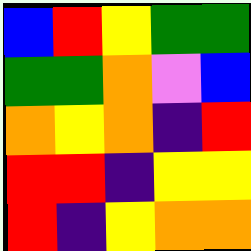[["blue", "red", "yellow", "green", "green"], ["green", "green", "orange", "violet", "blue"], ["orange", "yellow", "orange", "indigo", "red"], ["red", "red", "indigo", "yellow", "yellow"], ["red", "indigo", "yellow", "orange", "orange"]]